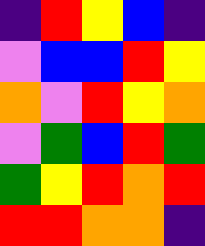[["indigo", "red", "yellow", "blue", "indigo"], ["violet", "blue", "blue", "red", "yellow"], ["orange", "violet", "red", "yellow", "orange"], ["violet", "green", "blue", "red", "green"], ["green", "yellow", "red", "orange", "red"], ["red", "red", "orange", "orange", "indigo"]]